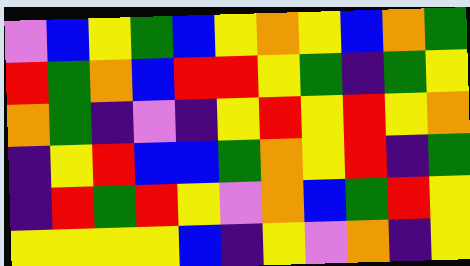[["violet", "blue", "yellow", "green", "blue", "yellow", "orange", "yellow", "blue", "orange", "green"], ["red", "green", "orange", "blue", "red", "red", "yellow", "green", "indigo", "green", "yellow"], ["orange", "green", "indigo", "violet", "indigo", "yellow", "red", "yellow", "red", "yellow", "orange"], ["indigo", "yellow", "red", "blue", "blue", "green", "orange", "yellow", "red", "indigo", "green"], ["indigo", "red", "green", "red", "yellow", "violet", "orange", "blue", "green", "red", "yellow"], ["yellow", "yellow", "yellow", "yellow", "blue", "indigo", "yellow", "violet", "orange", "indigo", "yellow"]]